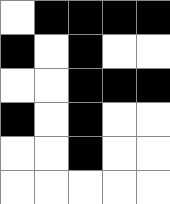[["white", "black", "black", "black", "black"], ["black", "white", "black", "white", "white"], ["white", "white", "black", "black", "black"], ["black", "white", "black", "white", "white"], ["white", "white", "black", "white", "white"], ["white", "white", "white", "white", "white"]]